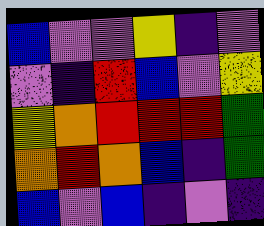[["blue", "violet", "violet", "yellow", "indigo", "violet"], ["violet", "indigo", "red", "blue", "violet", "yellow"], ["yellow", "orange", "red", "red", "red", "green"], ["orange", "red", "orange", "blue", "indigo", "green"], ["blue", "violet", "blue", "indigo", "violet", "indigo"]]